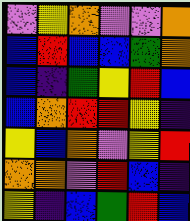[["violet", "yellow", "orange", "violet", "violet", "orange"], ["blue", "red", "blue", "blue", "green", "orange"], ["blue", "indigo", "green", "yellow", "red", "blue"], ["blue", "orange", "red", "red", "yellow", "indigo"], ["yellow", "blue", "orange", "violet", "yellow", "red"], ["orange", "orange", "violet", "red", "blue", "indigo"], ["yellow", "indigo", "blue", "green", "red", "blue"]]